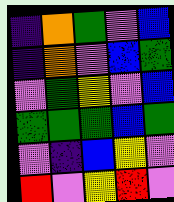[["indigo", "orange", "green", "violet", "blue"], ["indigo", "orange", "violet", "blue", "green"], ["violet", "green", "yellow", "violet", "blue"], ["green", "green", "green", "blue", "green"], ["violet", "indigo", "blue", "yellow", "violet"], ["red", "violet", "yellow", "red", "violet"]]